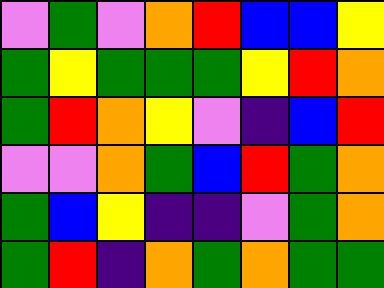[["violet", "green", "violet", "orange", "red", "blue", "blue", "yellow"], ["green", "yellow", "green", "green", "green", "yellow", "red", "orange"], ["green", "red", "orange", "yellow", "violet", "indigo", "blue", "red"], ["violet", "violet", "orange", "green", "blue", "red", "green", "orange"], ["green", "blue", "yellow", "indigo", "indigo", "violet", "green", "orange"], ["green", "red", "indigo", "orange", "green", "orange", "green", "green"]]